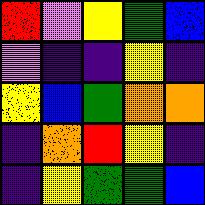[["red", "violet", "yellow", "green", "blue"], ["violet", "indigo", "indigo", "yellow", "indigo"], ["yellow", "blue", "green", "orange", "orange"], ["indigo", "orange", "red", "yellow", "indigo"], ["indigo", "yellow", "green", "green", "blue"]]